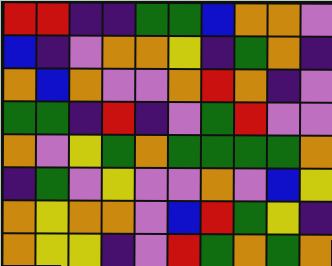[["red", "red", "indigo", "indigo", "green", "green", "blue", "orange", "orange", "violet"], ["blue", "indigo", "violet", "orange", "orange", "yellow", "indigo", "green", "orange", "indigo"], ["orange", "blue", "orange", "violet", "violet", "orange", "red", "orange", "indigo", "violet"], ["green", "green", "indigo", "red", "indigo", "violet", "green", "red", "violet", "violet"], ["orange", "violet", "yellow", "green", "orange", "green", "green", "green", "green", "orange"], ["indigo", "green", "violet", "yellow", "violet", "violet", "orange", "violet", "blue", "yellow"], ["orange", "yellow", "orange", "orange", "violet", "blue", "red", "green", "yellow", "indigo"], ["orange", "yellow", "yellow", "indigo", "violet", "red", "green", "orange", "green", "orange"]]